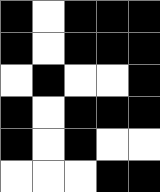[["black", "white", "black", "black", "black"], ["black", "white", "black", "black", "black"], ["white", "black", "white", "white", "black"], ["black", "white", "black", "black", "black"], ["black", "white", "black", "white", "white"], ["white", "white", "white", "black", "black"]]